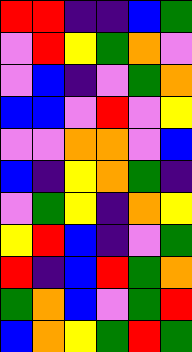[["red", "red", "indigo", "indigo", "blue", "green"], ["violet", "red", "yellow", "green", "orange", "violet"], ["violet", "blue", "indigo", "violet", "green", "orange"], ["blue", "blue", "violet", "red", "violet", "yellow"], ["violet", "violet", "orange", "orange", "violet", "blue"], ["blue", "indigo", "yellow", "orange", "green", "indigo"], ["violet", "green", "yellow", "indigo", "orange", "yellow"], ["yellow", "red", "blue", "indigo", "violet", "green"], ["red", "indigo", "blue", "red", "green", "orange"], ["green", "orange", "blue", "violet", "green", "red"], ["blue", "orange", "yellow", "green", "red", "green"]]